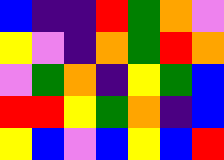[["blue", "indigo", "indigo", "red", "green", "orange", "violet"], ["yellow", "violet", "indigo", "orange", "green", "red", "orange"], ["violet", "green", "orange", "indigo", "yellow", "green", "blue"], ["red", "red", "yellow", "green", "orange", "indigo", "blue"], ["yellow", "blue", "violet", "blue", "yellow", "blue", "red"]]